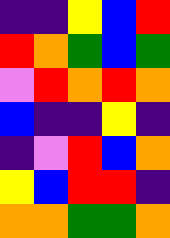[["indigo", "indigo", "yellow", "blue", "red"], ["red", "orange", "green", "blue", "green"], ["violet", "red", "orange", "red", "orange"], ["blue", "indigo", "indigo", "yellow", "indigo"], ["indigo", "violet", "red", "blue", "orange"], ["yellow", "blue", "red", "red", "indigo"], ["orange", "orange", "green", "green", "orange"]]